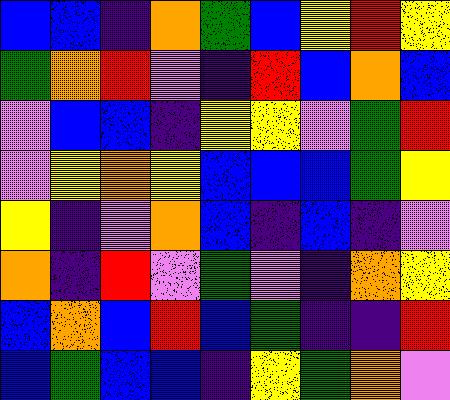[["blue", "blue", "indigo", "orange", "green", "blue", "yellow", "red", "yellow"], ["green", "orange", "red", "violet", "indigo", "red", "blue", "orange", "blue"], ["violet", "blue", "blue", "indigo", "yellow", "yellow", "violet", "green", "red"], ["violet", "yellow", "orange", "yellow", "blue", "blue", "blue", "green", "yellow"], ["yellow", "indigo", "violet", "orange", "blue", "indigo", "blue", "indigo", "violet"], ["orange", "indigo", "red", "violet", "green", "violet", "indigo", "orange", "yellow"], ["blue", "orange", "blue", "red", "blue", "green", "indigo", "indigo", "red"], ["blue", "green", "blue", "blue", "indigo", "yellow", "green", "orange", "violet"]]